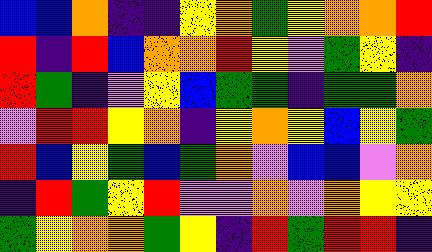[["blue", "blue", "orange", "indigo", "indigo", "yellow", "orange", "green", "yellow", "orange", "orange", "red"], ["red", "indigo", "red", "blue", "orange", "orange", "red", "yellow", "violet", "green", "yellow", "indigo"], ["red", "green", "indigo", "violet", "yellow", "blue", "green", "green", "indigo", "green", "green", "orange"], ["violet", "red", "red", "yellow", "orange", "indigo", "yellow", "orange", "yellow", "blue", "yellow", "green"], ["red", "blue", "yellow", "green", "blue", "green", "orange", "violet", "blue", "blue", "violet", "orange"], ["indigo", "red", "green", "yellow", "red", "violet", "violet", "orange", "violet", "orange", "yellow", "yellow"], ["green", "yellow", "orange", "orange", "green", "yellow", "indigo", "red", "green", "red", "red", "indigo"]]